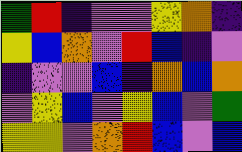[["green", "red", "indigo", "violet", "violet", "yellow", "orange", "indigo"], ["yellow", "blue", "orange", "violet", "red", "blue", "indigo", "violet"], ["indigo", "violet", "violet", "blue", "indigo", "orange", "blue", "orange"], ["violet", "yellow", "blue", "violet", "yellow", "blue", "violet", "green"], ["yellow", "yellow", "violet", "orange", "red", "blue", "violet", "blue"]]